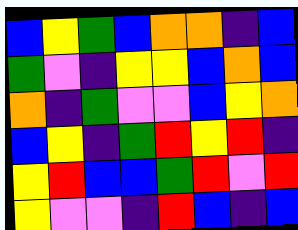[["blue", "yellow", "green", "blue", "orange", "orange", "indigo", "blue"], ["green", "violet", "indigo", "yellow", "yellow", "blue", "orange", "blue"], ["orange", "indigo", "green", "violet", "violet", "blue", "yellow", "orange"], ["blue", "yellow", "indigo", "green", "red", "yellow", "red", "indigo"], ["yellow", "red", "blue", "blue", "green", "red", "violet", "red"], ["yellow", "violet", "violet", "indigo", "red", "blue", "indigo", "blue"]]